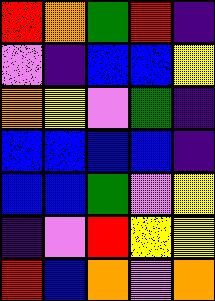[["red", "orange", "green", "red", "indigo"], ["violet", "indigo", "blue", "blue", "yellow"], ["orange", "yellow", "violet", "green", "indigo"], ["blue", "blue", "blue", "blue", "indigo"], ["blue", "blue", "green", "violet", "yellow"], ["indigo", "violet", "red", "yellow", "yellow"], ["red", "blue", "orange", "violet", "orange"]]